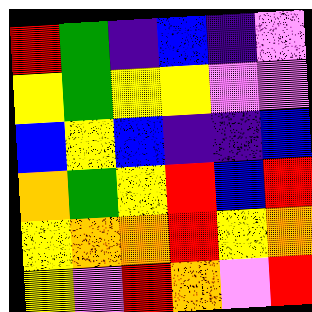[["red", "green", "indigo", "blue", "indigo", "violet"], ["yellow", "green", "yellow", "yellow", "violet", "violet"], ["blue", "yellow", "blue", "indigo", "indigo", "blue"], ["orange", "green", "yellow", "red", "blue", "red"], ["yellow", "orange", "orange", "red", "yellow", "orange"], ["yellow", "violet", "red", "orange", "violet", "red"]]